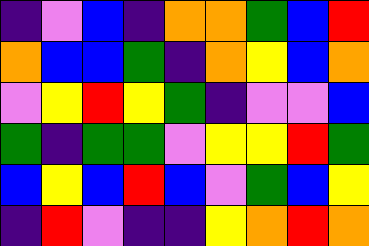[["indigo", "violet", "blue", "indigo", "orange", "orange", "green", "blue", "red"], ["orange", "blue", "blue", "green", "indigo", "orange", "yellow", "blue", "orange"], ["violet", "yellow", "red", "yellow", "green", "indigo", "violet", "violet", "blue"], ["green", "indigo", "green", "green", "violet", "yellow", "yellow", "red", "green"], ["blue", "yellow", "blue", "red", "blue", "violet", "green", "blue", "yellow"], ["indigo", "red", "violet", "indigo", "indigo", "yellow", "orange", "red", "orange"]]